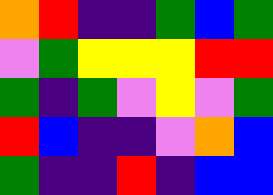[["orange", "red", "indigo", "indigo", "green", "blue", "green"], ["violet", "green", "yellow", "yellow", "yellow", "red", "red"], ["green", "indigo", "green", "violet", "yellow", "violet", "green"], ["red", "blue", "indigo", "indigo", "violet", "orange", "blue"], ["green", "indigo", "indigo", "red", "indigo", "blue", "blue"]]